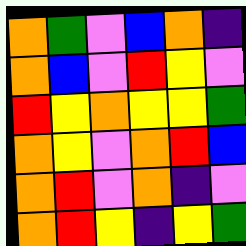[["orange", "green", "violet", "blue", "orange", "indigo"], ["orange", "blue", "violet", "red", "yellow", "violet"], ["red", "yellow", "orange", "yellow", "yellow", "green"], ["orange", "yellow", "violet", "orange", "red", "blue"], ["orange", "red", "violet", "orange", "indigo", "violet"], ["orange", "red", "yellow", "indigo", "yellow", "green"]]